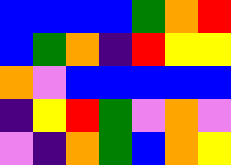[["blue", "blue", "blue", "blue", "green", "orange", "red"], ["blue", "green", "orange", "indigo", "red", "yellow", "yellow"], ["orange", "violet", "blue", "blue", "blue", "blue", "blue"], ["indigo", "yellow", "red", "green", "violet", "orange", "violet"], ["violet", "indigo", "orange", "green", "blue", "orange", "yellow"]]